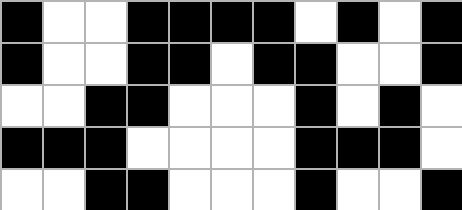[["black", "white", "white", "black", "black", "black", "black", "white", "black", "white", "black"], ["black", "white", "white", "black", "black", "white", "black", "black", "white", "white", "black"], ["white", "white", "black", "black", "white", "white", "white", "black", "white", "black", "white"], ["black", "black", "black", "white", "white", "white", "white", "black", "black", "black", "white"], ["white", "white", "black", "black", "white", "white", "white", "black", "white", "white", "black"]]